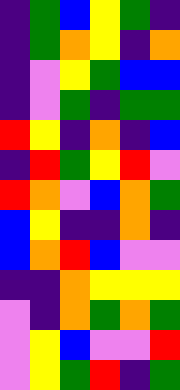[["indigo", "green", "blue", "yellow", "green", "indigo"], ["indigo", "green", "orange", "yellow", "indigo", "orange"], ["indigo", "violet", "yellow", "green", "blue", "blue"], ["indigo", "violet", "green", "indigo", "green", "green"], ["red", "yellow", "indigo", "orange", "indigo", "blue"], ["indigo", "red", "green", "yellow", "red", "violet"], ["red", "orange", "violet", "blue", "orange", "green"], ["blue", "yellow", "indigo", "indigo", "orange", "indigo"], ["blue", "orange", "red", "blue", "violet", "violet"], ["indigo", "indigo", "orange", "yellow", "yellow", "yellow"], ["violet", "indigo", "orange", "green", "orange", "green"], ["violet", "yellow", "blue", "violet", "violet", "red"], ["violet", "yellow", "green", "red", "indigo", "green"]]